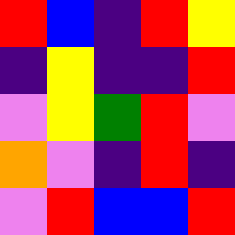[["red", "blue", "indigo", "red", "yellow"], ["indigo", "yellow", "indigo", "indigo", "red"], ["violet", "yellow", "green", "red", "violet"], ["orange", "violet", "indigo", "red", "indigo"], ["violet", "red", "blue", "blue", "red"]]